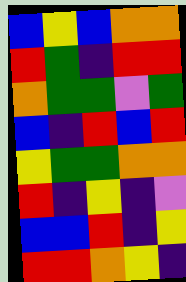[["blue", "yellow", "blue", "orange", "orange"], ["red", "green", "indigo", "red", "red"], ["orange", "green", "green", "violet", "green"], ["blue", "indigo", "red", "blue", "red"], ["yellow", "green", "green", "orange", "orange"], ["red", "indigo", "yellow", "indigo", "violet"], ["blue", "blue", "red", "indigo", "yellow"], ["red", "red", "orange", "yellow", "indigo"]]